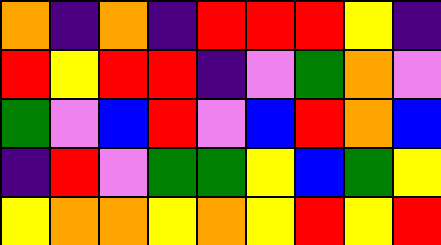[["orange", "indigo", "orange", "indigo", "red", "red", "red", "yellow", "indigo"], ["red", "yellow", "red", "red", "indigo", "violet", "green", "orange", "violet"], ["green", "violet", "blue", "red", "violet", "blue", "red", "orange", "blue"], ["indigo", "red", "violet", "green", "green", "yellow", "blue", "green", "yellow"], ["yellow", "orange", "orange", "yellow", "orange", "yellow", "red", "yellow", "red"]]